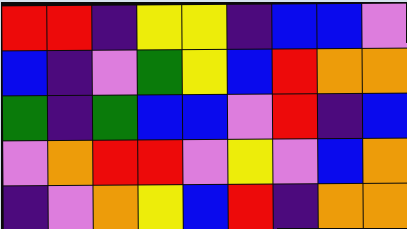[["red", "red", "indigo", "yellow", "yellow", "indigo", "blue", "blue", "violet"], ["blue", "indigo", "violet", "green", "yellow", "blue", "red", "orange", "orange"], ["green", "indigo", "green", "blue", "blue", "violet", "red", "indigo", "blue"], ["violet", "orange", "red", "red", "violet", "yellow", "violet", "blue", "orange"], ["indigo", "violet", "orange", "yellow", "blue", "red", "indigo", "orange", "orange"]]